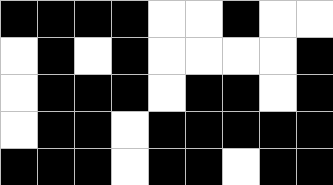[["black", "black", "black", "black", "white", "white", "black", "white", "white"], ["white", "black", "white", "black", "white", "white", "white", "white", "black"], ["white", "black", "black", "black", "white", "black", "black", "white", "black"], ["white", "black", "black", "white", "black", "black", "black", "black", "black"], ["black", "black", "black", "white", "black", "black", "white", "black", "black"]]